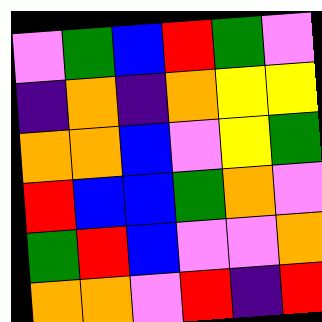[["violet", "green", "blue", "red", "green", "violet"], ["indigo", "orange", "indigo", "orange", "yellow", "yellow"], ["orange", "orange", "blue", "violet", "yellow", "green"], ["red", "blue", "blue", "green", "orange", "violet"], ["green", "red", "blue", "violet", "violet", "orange"], ["orange", "orange", "violet", "red", "indigo", "red"]]